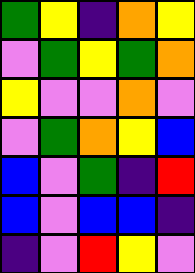[["green", "yellow", "indigo", "orange", "yellow"], ["violet", "green", "yellow", "green", "orange"], ["yellow", "violet", "violet", "orange", "violet"], ["violet", "green", "orange", "yellow", "blue"], ["blue", "violet", "green", "indigo", "red"], ["blue", "violet", "blue", "blue", "indigo"], ["indigo", "violet", "red", "yellow", "violet"]]